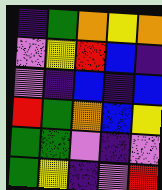[["indigo", "green", "orange", "yellow", "orange"], ["violet", "yellow", "red", "blue", "indigo"], ["violet", "indigo", "blue", "indigo", "blue"], ["red", "green", "orange", "blue", "yellow"], ["green", "green", "violet", "indigo", "violet"], ["green", "yellow", "indigo", "violet", "red"]]